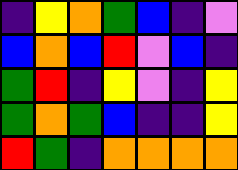[["indigo", "yellow", "orange", "green", "blue", "indigo", "violet"], ["blue", "orange", "blue", "red", "violet", "blue", "indigo"], ["green", "red", "indigo", "yellow", "violet", "indigo", "yellow"], ["green", "orange", "green", "blue", "indigo", "indigo", "yellow"], ["red", "green", "indigo", "orange", "orange", "orange", "orange"]]